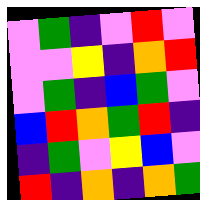[["violet", "green", "indigo", "violet", "red", "violet"], ["violet", "violet", "yellow", "indigo", "orange", "red"], ["violet", "green", "indigo", "blue", "green", "violet"], ["blue", "red", "orange", "green", "red", "indigo"], ["indigo", "green", "violet", "yellow", "blue", "violet"], ["red", "indigo", "orange", "indigo", "orange", "green"]]